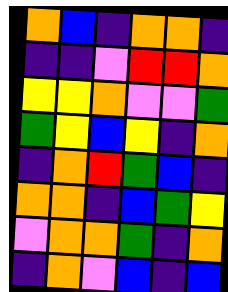[["orange", "blue", "indigo", "orange", "orange", "indigo"], ["indigo", "indigo", "violet", "red", "red", "orange"], ["yellow", "yellow", "orange", "violet", "violet", "green"], ["green", "yellow", "blue", "yellow", "indigo", "orange"], ["indigo", "orange", "red", "green", "blue", "indigo"], ["orange", "orange", "indigo", "blue", "green", "yellow"], ["violet", "orange", "orange", "green", "indigo", "orange"], ["indigo", "orange", "violet", "blue", "indigo", "blue"]]